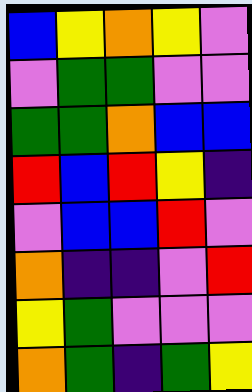[["blue", "yellow", "orange", "yellow", "violet"], ["violet", "green", "green", "violet", "violet"], ["green", "green", "orange", "blue", "blue"], ["red", "blue", "red", "yellow", "indigo"], ["violet", "blue", "blue", "red", "violet"], ["orange", "indigo", "indigo", "violet", "red"], ["yellow", "green", "violet", "violet", "violet"], ["orange", "green", "indigo", "green", "yellow"]]